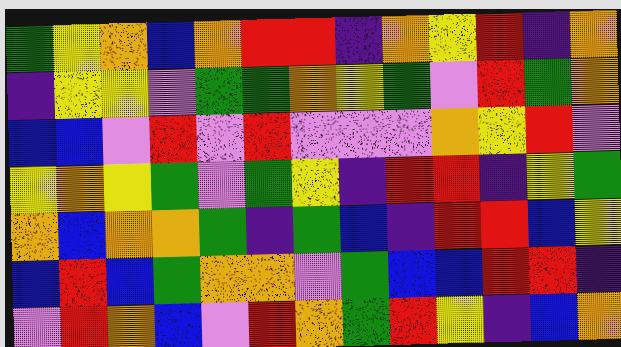[["green", "yellow", "orange", "blue", "orange", "red", "red", "indigo", "orange", "yellow", "red", "indigo", "orange"], ["indigo", "yellow", "yellow", "violet", "green", "green", "orange", "yellow", "green", "violet", "red", "green", "orange"], ["blue", "blue", "violet", "red", "violet", "red", "violet", "violet", "violet", "orange", "yellow", "red", "violet"], ["yellow", "orange", "yellow", "green", "violet", "green", "yellow", "indigo", "red", "red", "indigo", "yellow", "green"], ["orange", "blue", "orange", "orange", "green", "indigo", "green", "blue", "indigo", "red", "red", "blue", "yellow"], ["blue", "red", "blue", "green", "orange", "orange", "violet", "green", "blue", "blue", "red", "red", "indigo"], ["violet", "red", "orange", "blue", "violet", "red", "orange", "green", "red", "yellow", "indigo", "blue", "orange"]]